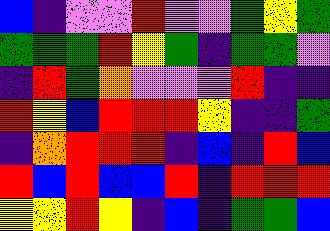[["blue", "indigo", "violet", "violet", "red", "violet", "violet", "green", "yellow", "green"], ["green", "green", "green", "red", "yellow", "green", "indigo", "green", "green", "violet"], ["indigo", "red", "green", "orange", "violet", "violet", "violet", "red", "indigo", "indigo"], ["red", "yellow", "blue", "red", "red", "red", "yellow", "indigo", "indigo", "green"], ["indigo", "orange", "red", "red", "red", "indigo", "blue", "indigo", "red", "blue"], ["red", "blue", "red", "blue", "blue", "red", "indigo", "red", "red", "red"], ["yellow", "yellow", "red", "yellow", "indigo", "blue", "indigo", "green", "green", "blue"]]